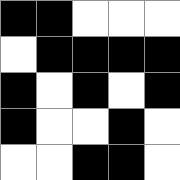[["black", "black", "white", "white", "white"], ["white", "black", "black", "black", "black"], ["black", "white", "black", "white", "black"], ["black", "white", "white", "black", "white"], ["white", "white", "black", "black", "white"]]